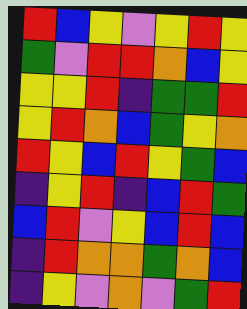[["red", "blue", "yellow", "violet", "yellow", "red", "yellow"], ["green", "violet", "red", "red", "orange", "blue", "yellow"], ["yellow", "yellow", "red", "indigo", "green", "green", "red"], ["yellow", "red", "orange", "blue", "green", "yellow", "orange"], ["red", "yellow", "blue", "red", "yellow", "green", "blue"], ["indigo", "yellow", "red", "indigo", "blue", "red", "green"], ["blue", "red", "violet", "yellow", "blue", "red", "blue"], ["indigo", "red", "orange", "orange", "green", "orange", "blue"], ["indigo", "yellow", "violet", "orange", "violet", "green", "red"]]